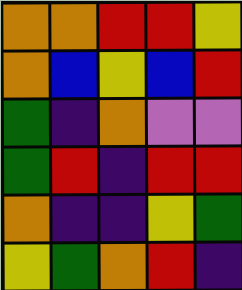[["orange", "orange", "red", "red", "yellow"], ["orange", "blue", "yellow", "blue", "red"], ["green", "indigo", "orange", "violet", "violet"], ["green", "red", "indigo", "red", "red"], ["orange", "indigo", "indigo", "yellow", "green"], ["yellow", "green", "orange", "red", "indigo"]]